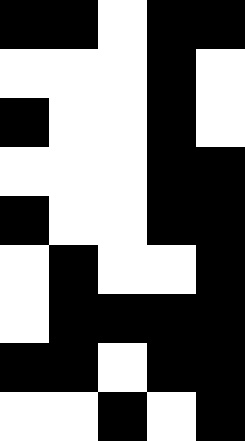[["black", "black", "white", "black", "black"], ["white", "white", "white", "black", "white"], ["black", "white", "white", "black", "white"], ["white", "white", "white", "black", "black"], ["black", "white", "white", "black", "black"], ["white", "black", "white", "white", "black"], ["white", "black", "black", "black", "black"], ["black", "black", "white", "black", "black"], ["white", "white", "black", "white", "black"]]